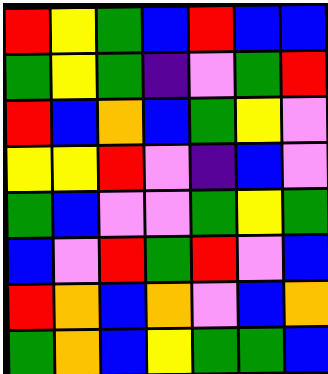[["red", "yellow", "green", "blue", "red", "blue", "blue"], ["green", "yellow", "green", "indigo", "violet", "green", "red"], ["red", "blue", "orange", "blue", "green", "yellow", "violet"], ["yellow", "yellow", "red", "violet", "indigo", "blue", "violet"], ["green", "blue", "violet", "violet", "green", "yellow", "green"], ["blue", "violet", "red", "green", "red", "violet", "blue"], ["red", "orange", "blue", "orange", "violet", "blue", "orange"], ["green", "orange", "blue", "yellow", "green", "green", "blue"]]